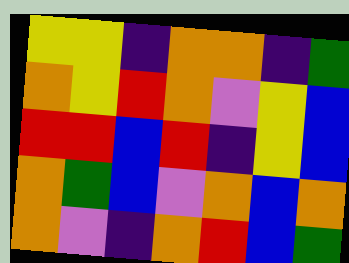[["yellow", "yellow", "indigo", "orange", "orange", "indigo", "green"], ["orange", "yellow", "red", "orange", "violet", "yellow", "blue"], ["red", "red", "blue", "red", "indigo", "yellow", "blue"], ["orange", "green", "blue", "violet", "orange", "blue", "orange"], ["orange", "violet", "indigo", "orange", "red", "blue", "green"]]